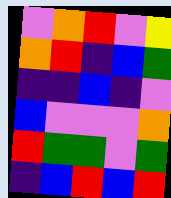[["violet", "orange", "red", "violet", "yellow"], ["orange", "red", "indigo", "blue", "green"], ["indigo", "indigo", "blue", "indigo", "violet"], ["blue", "violet", "violet", "violet", "orange"], ["red", "green", "green", "violet", "green"], ["indigo", "blue", "red", "blue", "red"]]